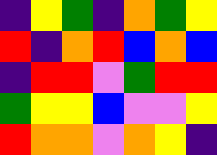[["indigo", "yellow", "green", "indigo", "orange", "green", "yellow"], ["red", "indigo", "orange", "red", "blue", "orange", "blue"], ["indigo", "red", "red", "violet", "green", "red", "red"], ["green", "yellow", "yellow", "blue", "violet", "violet", "yellow"], ["red", "orange", "orange", "violet", "orange", "yellow", "indigo"]]